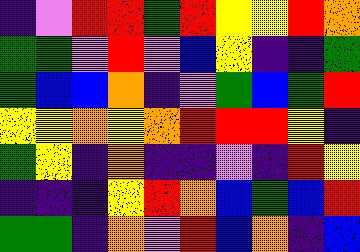[["indigo", "violet", "red", "red", "green", "red", "yellow", "yellow", "red", "orange"], ["green", "green", "violet", "red", "violet", "blue", "yellow", "indigo", "indigo", "green"], ["green", "blue", "blue", "orange", "indigo", "violet", "green", "blue", "green", "red"], ["yellow", "yellow", "orange", "yellow", "orange", "red", "red", "red", "yellow", "indigo"], ["green", "yellow", "indigo", "orange", "indigo", "indigo", "violet", "indigo", "red", "yellow"], ["indigo", "indigo", "indigo", "yellow", "red", "orange", "blue", "green", "blue", "red"], ["green", "green", "indigo", "orange", "violet", "red", "blue", "orange", "indigo", "blue"]]